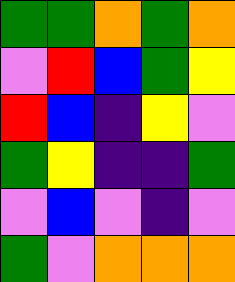[["green", "green", "orange", "green", "orange"], ["violet", "red", "blue", "green", "yellow"], ["red", "blue", "indigo", "yellow", "violet"], ["green", "yellow", "indigo", "indigo", "green"], ["violet", "blue", "violet", "indigo", "violet"], ["green", "violet", "orange", "orange", "orange"]]